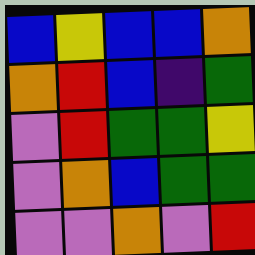[["blue", "yellow", "blue", "blue", "orange"], ["orange", "red", "blue", "indigo", "green"], ["violet", "red", "green", "green", "yellow"], ["violet", "orange", "blue", "green", "green"], ["violet", "violet", "orange", "violet", "red"]]